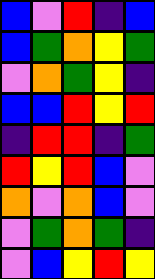[["blue", "violet", "red", "indigo", "blue"], ["blue", "green", "orange", "yellow", "green"], ["violet", "orange", "green", "yellow", "indigo"], ["blue", "blue", "red", "yellow", "red"], ["indigo", "red", "red", "indigo", "green"], ["red", "yellow", "red", "blue", "violet"], ["orange", "violet", "orange", "blue", "violet"], ["violet", "green", "orange", "green", "indigo"], ["violet", "blue", "yellow", "red", "yellow"]]